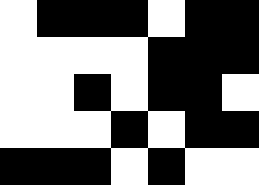[["white", "black", "black", "black", "white", "black", "black"], ["white", "white", "white", "white", "black", "black", "black"], ["white", "white", "black", "white", "black", "black", "white"], ["white", "white", "white", "black", "white", "black", "black"], ["black", "black", "black", "white", "black", "white", "white"]]